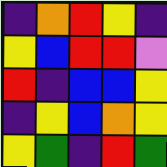[["indigo", "orange", "red", "yellow", "indigo"], ["yellow", "blue", "red", "red", "violet"], ["red", "indigo", "blue", "blue", "yellow"], ["indigo", "yellow", "blue", "orange", "yellow"], ["yellow", "green", "indigo", "red", "green"]]